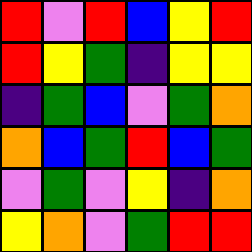[["red", "violet", "red", "blue", "yellow", "red"], ["red", "yellow", "green", "indigo", "yellow", "yellow"], ["indigo", "green", "blue", "violet", "green", "orange"], ["orange", "blue", "green", "red", "blue", "green"], ["violet", "green", "violet", "yellow", "indigo", "orange"], ["yellow", "orange", "violet", "green", "red", "red"]]